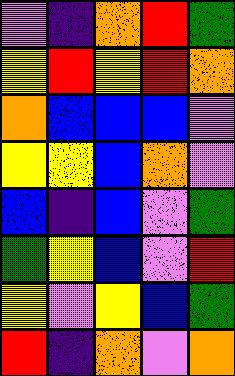[["violet", "indigo", "orange", "red", "green"], ["yellow", "red", "yellow", "red", "orange"], ["orange", "blue", "blue", "blue", "violet"], ["yellow", "yellow", "blue", "orange", "violet"], ["blue", "indigo", "blue", "violet", "green"], ["green", "yellow", "blue", "violet", "red"], ["yellow", "violet", "yellow", "blue", "green"], ["red", "indigo", "orange", "violet", "orange"]]